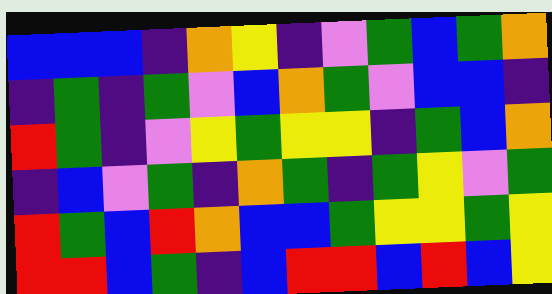[["blue", "blue", "blue", "indigo", "orange", "yellow", "indigo", "violet", "green", "blue", "green", "orange"], ["indigo", "green", "indigo", "green", "violet", "blue", "orange", "green", "violet", "blue", "blue", "indigo"], ["red", "green", "indigo", "violet", "yellow", "green", "yellow", "yellow", "indigo", "green", "blue", "orange"], ["indigo", "blue", "violet", "green", "indigo", "orange", "green", "indigo", "green", "yellow", "violet", "green"], ["red", "green", "blue", "red", "orange", "blue", "blue", "green", "yellow", "yellow", "green", "yellow"], ["red", "red", "blue", "green", "indigo", "blue", "red", "red", "blue", "red", "blue", "yellow"]]